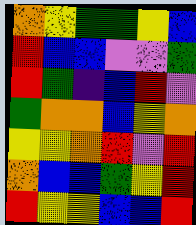[["orange", "yellow", "green", "green", "yellow", "blue"], ["red", "blue", "blue", "violet", "violet", "green"], ["red", "green", "indigo", "blue", "red", "violet"], ["green", "orange", "orange", "blue", "yellow", "orange"], ["yellow", "yellow", "orange", "red", "violet", "red"], ["orange", "blue", "blue", "green", "yellow", "red"], ["red", "yellow", "yellow", "blue", "blue", "red"]]